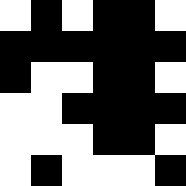[["white", "black", "white", "black", "black", "white"], ["black", "black", "black", "black", "black", "black"], ["black", "white", "white", "black", "black", "white"], ["white", "white", "black", "black", "black", "black"], ["white", "white", "white", "black", "black", "white"], ["white", "black", "white", "white", "white", "black"]]